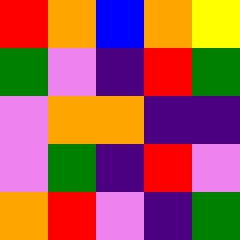[["red", "orange", "blue", "orange", "yellow"], ["green", "violet", "indigo", "red", "green"], ["violet", "orange", "orange", "indigo", "indigo"], ["violet", "green", "indigo", "red", "violet"], ["orange", "red", "violet", "indigo", "green"]]